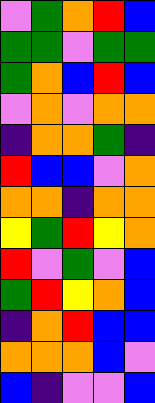[["violet", "green", "orange", "red", "blue"], ["green", "green", "violet", "green", "green"], ["green", "orange", "blue", "red", "blue"], ["violet", "orange", "violet", "orange", "orange"], ["indigo", "orange", "orange", "green", "indigo"], ["red", "blue", "blue", "violet", "orange"], ["orange", "orange", "indigo", "orange", "orange"], ["yellow", "green", "red", "yellow", "orange"], ["red", "violet", "green", "violet", "blue"], ["green", "red", "yellow", "orange", "blue"], ["indigo", "orange", "red", "blue", "blue"], ["orange", "orange", "orange", "blue", "violet"], ["blue", "indigo", "violet", "violet", "blue"]]